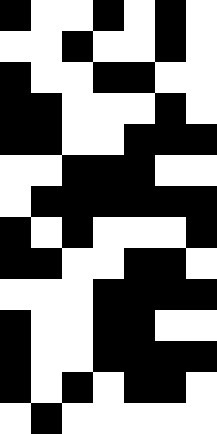[["black", "white", "white", "black", "white", "black", "white"], ["white", "white", "black", "white", "white", "black", "white"], ["black", "white", "white", "black", "black", "white", "white"], ["black", "black", "white", "white", "white", "black", "white"], ["black", "black", "white", "white", "black", "black", "black"], ["white", "white", "black", "black", "black", "white", "white"], ["white", "black", "black", "black", "black", "black", "black"], ["black", "white", "black", "white", "white", "white", "black"], ["black", "black", "white", "white", "black", "black", "white"], ["white", "white", "white", "black", "black", "black", "black"], ["black", "white", "white", "black", "black", "white", "white"], ["black", "white", "white", "black", "black", "black", "black"], ["black", "white", "black", "white", "black", "black", "white"], ["white", "black", "white", "white", "white", "white", "white"]]